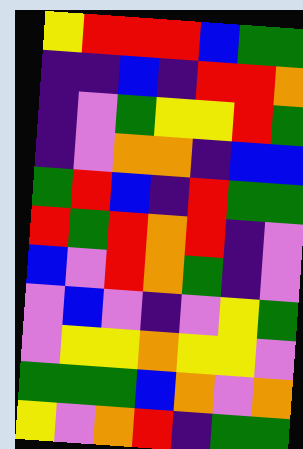[["yellow", "red", "red", "red", "blue", "green", "green"], ["indigo", "indigo", "blue", "indigo", "red", "red", "orange"], ["indigo", "violet", "green", "yellow", "yellow", "red", "green"], ["indigo", "violet", "orange", "orange", "indigo", "blue", "blue"], ["green", "red", "blue", "indigo", "red", "green", "green"], ["red", "green", "red", "orange", "red", "indigo", "violet"], ["blue", "violet", "red", "orange", "green", "indigo", "violet"], ["violet", "blue", "violet", "indigo", "violet", "yellow", "green"], ["violet", "yellow", "yellow", "orange", "yellow", "yellow", "violet"], ["green", "green", "green", "blue", "orange", "violet", "orange"], ["yellow", "violet", "orange", "red", "indigo", "green", "green"]]